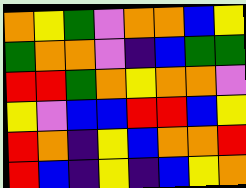[["orange", "yellow", "green", "violet", "orange", "orange", "blue", "yellow"], ["green", "orange", "orange", "violet", "indigo", "blue", "green", "green"], ["red", "red", "green", "orange", "yellow", "orange", "orange", "violet"], ["yellow", "violet", "blue", "blue", "red", "red", "blue", "yellow"], ["red", "orange", "indigo", "yellow", "blue", "orange", "orange", "red"], ["red", "blue", "indigo", "yellow", "indigo", "blue", "yellow", "orange"]]